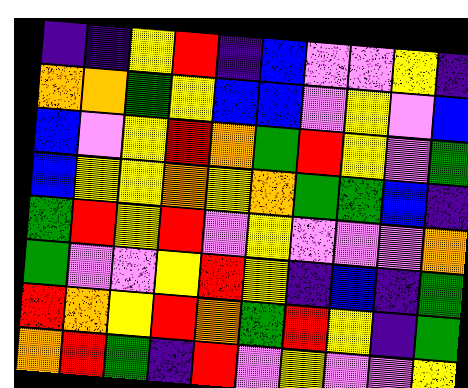[["indigo", "indigo", "yellow", "red", "indigo", "blue", "violet", "violet", "yellow", "indigo"], ["orange", "orange", "green", "yellow", "blue", "blue", "violet", "yellow", "violet", "blue"], ["blue", "violet", "yellow", "red", "orange", "green", "red", "yellow", "violet", "green"], ["blue", "yellow", "yellow", "orange", "yellow", "orange", "green", "green", "blue", "indigo"], ["green", "red", "yellow", "red", "violet", "yellow", "violet", "violet", "violet", "orange"], ["green", "violet", "violet", "yellow", "red", "yellow", "indigo", "blue", "indigo", "green"], ["red", "orange", "yellow", "red", "orange", "green", "red", "yellow", "indigo", "green"], ["orange", "red", "green", "indigo", "red", "violet", "yellow", "violet", "violet", "yellow"]]